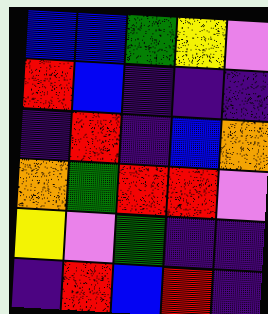[["blue", "blue", "green", "yellow", "violet"], ["red", "blue", "indigo", "indigo", "indigo"], ["indigo", "red", "indigo", "blue", "orange"], ["orange", "green", "red", "red", "violet"], ["yellow", "violet", "green", "indigo", "indigo"], ["indigo", "red", "blue", "red", "indigo"]]